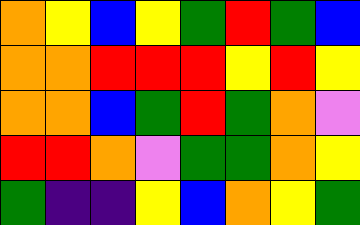[["orange", "yellow", "blue", "yellow", "green", "red", "green", "blue"], ["orange", "orange", "red", "red", "red", "yellow", "red", "yellow"], ["orange", "orange", "blue", "green", "red", "green", "orange", "violet"], ["red", "red", "orange", "violet", "green", "green", "orange", "yellow"], ["green", "indigo", "indigo", "yellow", "blue", "orange", "yellow", "green"]]